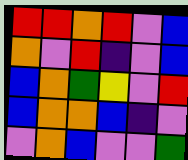[["red", "red", "orange", "red", "violet", "blue"], ["orange", "violet", "red", "indigo", "violet", "blue"], ["blue", "orange", "green", "yellow", "violet", "red"], ["blue", "orange", "orange", "blue", "indigo", "violet"], ["violet", "orange", "blue", "violet", "violet", "green"]]